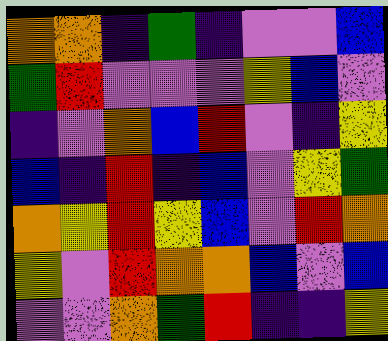[["orange", "orange", "indigo", "green", "indigo", "violet", "violet", "blue"], ["green", "red", "violet", "violet", "violet", "yellow", "blue", "violet"], ["indigo", "violet", "orange", "blue", "red", "violet", "indigo", "yellow"], ["blue", "indigo", "red", "indigo", "blue", "violet", "yellow", "green"], ["orange", "yellow", "red", "yellow", "blue", "violet", "red", "orange"], ["yellow", "violet", "red", "orange", "orange", "blue", "violet", "blue"], ["violet", "violet", "orange", "green", "red", "indigo", "indigo", "yellow"]]